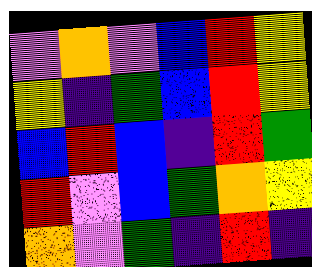[["violet", "orange", "violet", "blue", "red", "yellow"], ["yellow", "indigo", "green", "blue", "red", "yellow"], ["blue", "red", "blue", "indigo", "red", "green"], ["red", "violet", "blue", "green", "orange", "yellow"], ["orange", "violet", "green", "indigo", "red", "indigo"]]